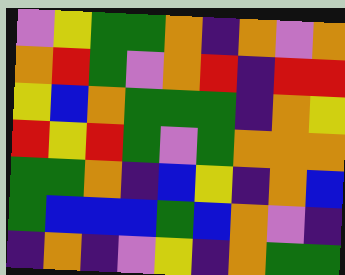[["violet", "yellow", "green", "green", "orange", "indigo", "orange", "violet", "orange"], ["orange", "red", "green", "violet", "orange", "red", "indigo", "red", "red"], ["yellow", "blue", "orange", "green", "green", "green", "indigo", "orange", "yellow"], ["red", "yellow", "red", "green", "violet", "green", "orange", "orange", "orange"], ["green", "green", "orange", "indigo", "blue", "yellow", "indigo", "orange", "blue"], ["green", "blue", "blue", "blue", "green", "blue", "orange", "violet", "indigo"], ["indigo", "orange", "indigo", "violet", "yellow", "indigo", "orange", "green", "green"]]